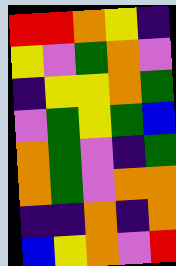[["red", "red", "orange", "yellow", "indigo"], ["yellow", "violet", "green", "orange", "violet"], ["indigo", "yellow", "yellow", "orange", "green"], ["violet", "green", "yellow", "green", "blue"], ["orange", "green", "violet", "indigo", "green"], ["orange", "green", "violet", "orange", "orange"], ["indigo", "indigo", "orange", "indigo", "orange"], ["blue", "yellow", "orange", "violet", "red"]]